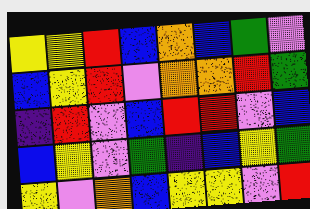[["yellow", "yellow", "red", "blue", "orange", "blue", "green", "violet"], ["blue", "yellow", "red", "violet", "orange", "orange", "red", "green"], ["indigo", "red", "violet", "blue", "red", "red", "violet", "blue"], ["blue", "yellow", "violet", "green", "indigo", "blue", "yellow", "green"], ["yellow", "violet", "orange", "blue", "yellow", "yellow", "violet", "red"]]